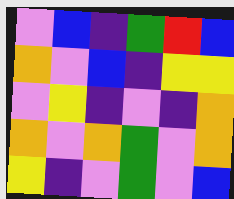[["violet", "blue", "indigo", "green", "red", "blue"], ["orange", "violet", "blue", "indigo", "yellow", "yellow"], ["violet", "yellow", "indigo", "violet", "indigo", "orange"], ["orange", "violet", "orange", "green", "violet", "orange"], ["yellow", "indigo", "violet", "green", "violet", "blue"]]